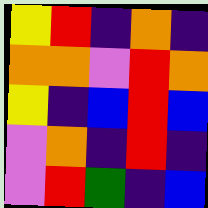[["yellow", "red", "indigo", "orange", "indigo"], ["orange", "orange", "violet", "red", "orange"], ["yellow", "indigo", "blue", "red", "blue"], ["violet", "orange", "indigo", "red", "indigo"], ["violet", "red", "green", "indigo", "blue"]]